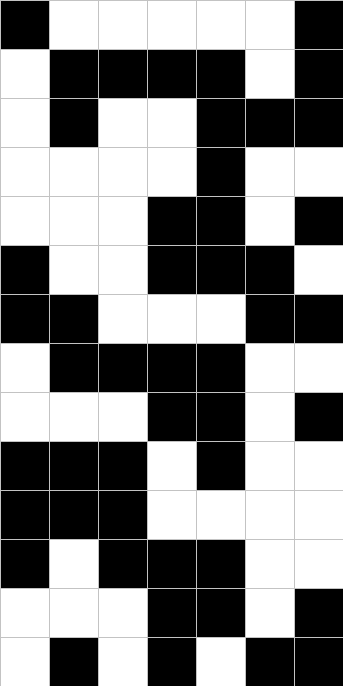[["black", "white", "white", "white", "white", "white", "black"], ["white", "black", "black", "black", "black", "white", "black"], ["white", "black", "white", "white", "black", "black", "black"], ["white", "white", "white", "white", "black", "white", "white"], ["white", "white", "white", "black", "black", "white", "black"], ["black", "white", "white", "black", "black", "black", "white"], ["black", "black", "white", "white", "white", "black", "black"], ["white", "black", "black", "black", "black", "white", "white"], ["white", "white", "white", "black", "black", "white", "black"], ["black", "black", "black", "white", "black", "white", "white"], ["black", "black", "black", "white", "white", "white", "white"], ["black", "white", "black", "black", "black", "white", "white"], ["white", "white", "white", "black", "black", "white", "black"], ["white", "black", "white", "black", "white", "black", "black"]]